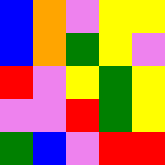[["blue", "orange", "violet", "yellow", "yellow"], ["blue", "orange", "green", "yellow", "violet"], ["red", "violet", "yellow", "green", "yellow"], ["violet", "violet", "red", "green", "yellow"], ["green", "blue", "violet", "red", "red"]]